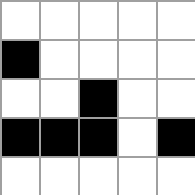[["white", "white", "white", "white", "white"], ["black", "white", "white", "white", "white"], ["white", "white", "black", "white", "white"], ["black", "black", "black", "white", "black"], ["white", "white", "white", "white", "white"]]